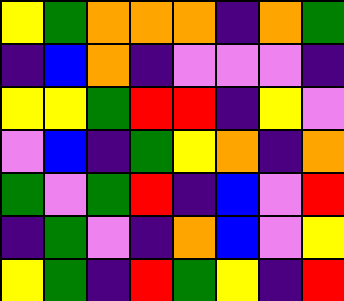[["yellow", "green", "orange", "orange", "orange", "indigo", "orange", "green"], ["indigo", "blue", "orange", "indigo", "violet", "violet", "violet", "indigo"], ["yellow", "yellow", "green", "red", "red", "indigo", "yellow", "violet"], ["violet", "blue", "indigo", "green", "yellow", "orange", "indigo", "orange"], ["green", "violet", "green", "red", "indigo", "blue", "violet", "red"], ["indigo", "green", "violet", "indigo", "orange", "blue", "violet", "yellow"], ["yellow", "green", "indigo", "red", "green", "yellow", "indigo", "red"]]